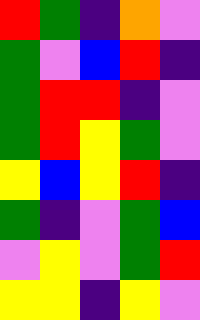[["red", "green", "indigo", "orange", "violet"], ["green", "violet", "blue", "red", "indigo"], ["green", "red", "red", "indigo", "violet"], ["green", "red", "yellow", "green", "violet"], ["yellow", "blue", "yellow", "red", "indigo"], ["green", "indigo", "violet", "green", "blue"], ["violet", "yellow", "violet", "green", "red"], ["yellow", "yellow", "indigo", "yellow", "violet"]]